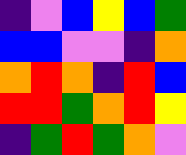[["indigo", "violet", "blue", "yellow", "blue", "green"], ["blue", "blue", "violet", "violet", "indigo", "orange"], ["orange", "red", "orange", "indigo", "red", "blue"], ["red", "red", "green", "orange", "red", "yellow"], ["indigo", "green", "red", "green", "orange", "violet"]]